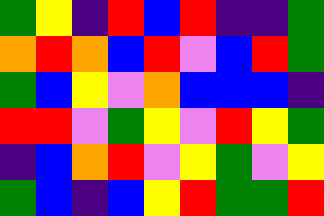[["green", "yellow", "indigo", "red", "blue", "red", "indigo", "indigo", "green"], ["orange", "red", "orange", "blue", "red", "violet", "blue", "red", "green"], ["green", "blue", "yellow", "violet", "orange", "blue", "blue", "blue", "indigo"], ["red", "red", "violet", "green", "yellow", "violet", "red", "yellow", "green"], ["indigo", "blue", "orange", "red", "violet", "yellow", "green", "violet", "yellow"], ["green", "blue", "indigo", "blue", "yellow", "red", "green", "green", "red"]]